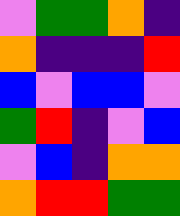[["violet", "green", "green", "orange", "indigo"], ["orange", "indigo", "indigo", "indigo", "red"], ["blue", "violet", "blue", "blue", "violet"], ["green", "red", "indigo", "violet", "blue"], ["violet", "blue", "indigo", "orange", "orange"], ["orange", "red", "red", "green", "green"]]